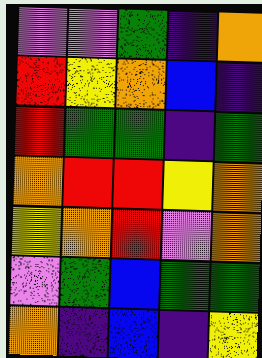[["violet", "violet", "green", "indigo", "orange"], ["red", "yellow", "orange", "blue", "indigo"], ["red", "green", "green", "indigo", "green"], ["orange", "red", "red", "yellow", "orange"], ["yellow", "orange", "red", "violet", "orange"], ["violet", "green", "blue", "green", "green"], ["orange", "indigo", "blue", "indigo", "yellow"]]